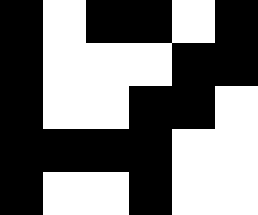[["black", "white", "black", "black", "white", "black"], ["black", "white", "white", "white", "black", "black"], ["black", "white", "white", "black", "black", "white"], ["black", "black", "black", "black", "white", "white"], ["black", "white", "white", "black", "white", "white"]]